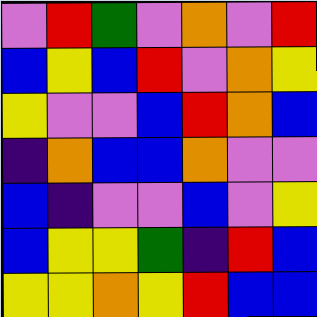[["violet", "red", "green", "violet", "orange", "violet", "red"], ["blue", "yellow", "blue", "red", "violet", "orange", "yellow"], ["yellow", "violet", "violet", "blue", "red", "orange", "blue"], ["indigo", "orange", "blue", "blue", "orange", "violet", "violet"], ["blue", "indigo", "violet", "violet", "blue", "violet", "yellow"], ["blue", "yellow", "yellow", "green", "indigo", "red", "blue"], ["yellow", "yellow", "orange", "yellow", "red", "blue", "blue"]]